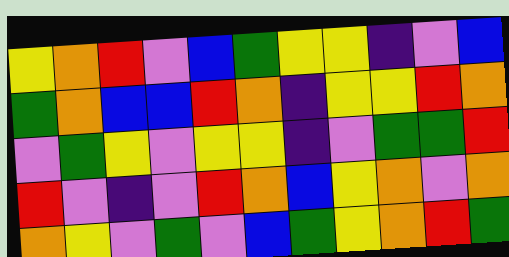[["yellow", "orange", "red", "violet", "blue", "green", "yellow", "yellow", "indigo", "violet", "blue"], ["green", "orange", "blue", "blue", "red", "orange", "indigo", "yellow", "yellow", "red", "orange"], ["violet", "green", "yellow", "violet", "yellow", "yellow", "indigo", "violet", "green", "green", "red"], ["red", "violet", "indigo", "violet", "red", "orange", "blue", "yellow", "orange", "violet", "orange"], ["orange", "yellow", "violet", "green", "violet", "blue", "green", "yellow", "orange", "red", "green"]]